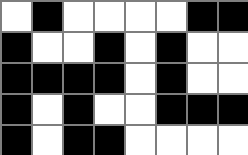[["white", "black", "white", "white", "white", "white", "black", "black"], ["black", "white", "white", "black", "white", "black", "white", "white"], ["black", "black", "black", "black", "white", "black", "white", "white"], ["black", "white", "black", "white", "white", "black", "black", "black"], ["black", "white", "black", "black", "white", "white", "white", "white"]]